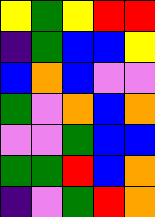[["yellow", "green", "yellow", "red", "red"], ["indigo", "green", "blue", "blue", "yellow"], ["blue", "orange", "blue", "violet", "violet"], ["green", "violet", "orange", "blue", "orange"], ["violet", "violet", "green", "blue", "blue"], ["green", "green", "red", "blue", "orange"], ["indigo", "violet", "green", "red", "orange"]]